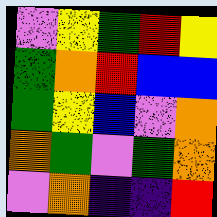[["violet", "yellow", "green", "red", "yellow"], ["green", "orange", "red", "blue", "blue"], ["green", "yellow", "blue", "violet", "orange"], ["orange", "green", "violet", "green", "orange"], ["violet", "orange", "indigo", "indigo", "red"]]